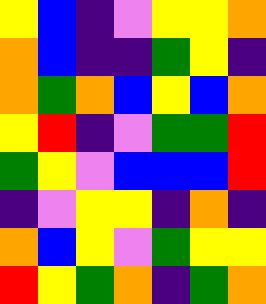[["yellow", "blue", "indigo", "violet", "yellow", "yellow", "orange"], ["orange", "blue", "indigo", "indigo", "green", "yellow", "indigo"], ["orange", "green", "orange", "blue", "yellow", "blue", "orange"], ["yellow", "red", "indigo", "violet", "green", "green", "red"], ["green", "yellow", "violet", "blue", "blue", "blue", "red"], ["indigo", "violet", "yellow", "yellow", "indigo", "orange", "indigo"], ["orange", "blue", "yellow", "violet", "green", "yellow", "yellow"], ["red", "yellow", "green", "orange", "indigo", "green", "orange"]]